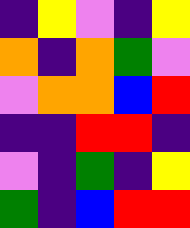[["indigo", "yellow", "violet", "indigo", "yellow"], ["orange", "indigo", "orange", "green", "violet"], ["violet", "orange", "orange", "blue", "red"], ["indigo", "indigo", "red", "red", "indigo"], ["violet", "indigo", "green", "indigo", "yellow"], ["green", "indigo", "blue", "red", "red"]]